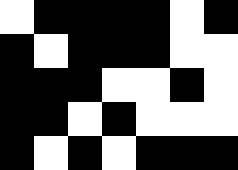[["white", "black", "black", "black", "black", "white", "black"], ["black", "white", "black", "black", "black", "white", "white"], ["black", "black", "black", "white", "white", "black", "white"], ["black", "black", "white", "black", "white", "white", "white"], ["black", "white", "black", "white", "black", "black", "black"]]